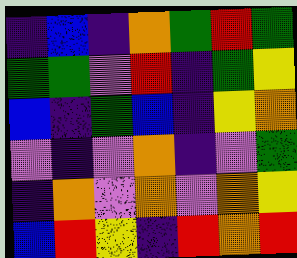[["indigo", "blue", "indigo", "orange", "green", "red", "green"], ["green", "green", "violet", "red", "indigo", "green", "yellow"], ["blue", "indigo", "green", "blue", "indigo", "yellow", "orange"], ["violet", "indigo", "violet", "orange", "indigo", "violet", "green"], ["indigo", "orange", "violet", "orange", "violet", "orange", "yellow"], ["blue", "red", "yellow", "indigo", "red", "orange", "red"]]